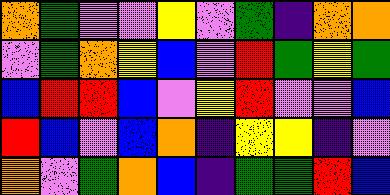[["orange", "green", "violet", "violet", "yellow", "violet", "green", "indigo", "orange", "orange"], ["violet", "green", "orange", "yellow", "blue", "violet", "red", "green", "yellow", "green"], ["blue", "red", "red", "blue", "violet", "yellow", "red", "violet", "violet", "blue"], ["red", "blue", "violet", "blue", "orange", "indigo", "yellow", "yellow", "indigo", "violet"], ["orange", "violet", "green", "orange", "blue", "indigo", "green", "green", "red", "blue"]]